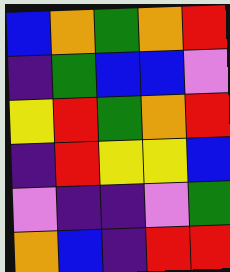[["blue", "orange", "green", "orange", "red"], ["indigo", "green", "blue", "blue", "violet"], ["yellow", "red", "green", "orange", "red"], ["indigo", "red", "yellow", "yellow", "blue"], ["violet", "indigo", "indigo", "violet", "green"], ["orange", "blue", "indigo", "red", "red"]]